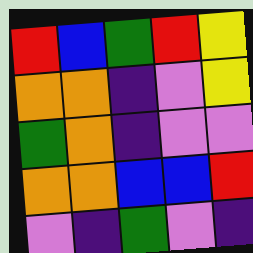[["red", "blue", "green", "red", "yellow"], ["orange", "orange", "indigo", "violet", "yellow"], ["green", "orange", "indigo", "violet", "violet"], ["orange", "orange", "blue", "blue", "red"], ["violet", "indigo", "green", "violet", "indigo"]]